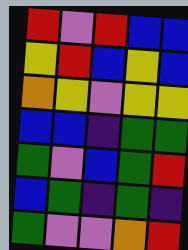[["red", "violet", "red", "blue", "blue"], ["yellow", "red", "blue", "yellow", "blue"], ["orange", "yellow", "violet", "yellow", "yellow"], ["blue", "blue", "indigo", "green", "green"], ["green", "violet", "blue", "green", "red"], ["blue", "green", "indigo", "green", "indigo"], ["green", "violet", "violet", "orange", "red"]]